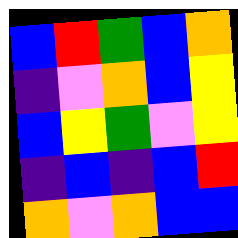[["blue", "red", "green", "blue", "orange"], ["indigo", "violet", "orange", "blue", "yellow"], ["blue", "yellow", "green", "violet", "yellow"], ["indigo", "blue", "indigo", "blue", "red"], ["orange", "violet", "orange", "blue", "blue"]]